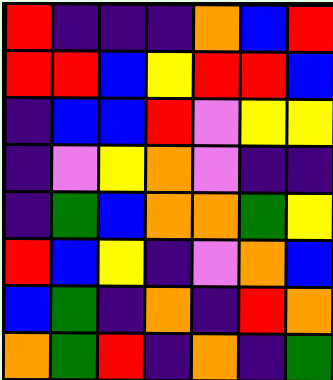[["red", "indigo", "indigo", "indigo", "orange", "blue", "red"], ["red", "red", "blue", "yellow", "red", "red", "blue"], ["indigo", "blue", "blue", "red", "violet", "yellow", "yellow"], ["indigo", "violet", "yellow", "orange", "violet", "indigo", "indigo"], ["indigo", "green", "blue", "orange", "orange", "green", "yellow"], ["red", "blue", "yellow", "indigo", "violet", "orange", "blue"], ["blue", "green", "indigo", "orange", "indigo", "red", "orange"], ["orange", "green", "red", "indigo", "orange", "indigo", "green"]]